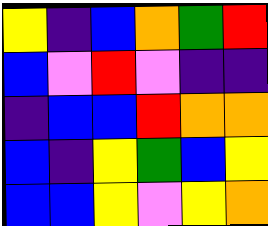[["yellow", "indigo", "blue", "orange", "green", "red"], ["blue", "violet", "red", "violet", "indigo", "indigo"], ["indigo", "blue", "blue", "red", "orange", "orange"], ["blue", "indigo", "yellow", "green", "blue", "yellow"], ["blue", "blue", "yellow", "violet", "yellow", "orange"]]